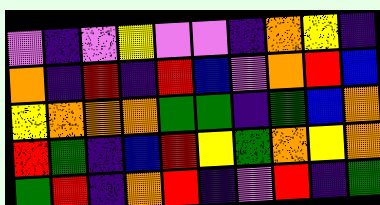[["violet", "indigo", "violet", "yellow", "violet", "violet", "indigo", "orange", "yellow", "indigo"], ["orange", "indigo", "red", "indigo", "red", "blue", "violet", "orange", "red", "blue"], ["yellow", "orange", "orange", "orange", "green", "green", "indigo", "green", "blue", "orange"], ["red", "green", "indigo", "blue", "red", "yellow", "green", "orange", "yellow", "orange"], ["green", "red", "indigo", "orange", "red", "indigo", "violet", "red", "indigo", "green"]]